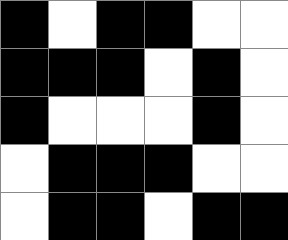[["black", "white", "black", "black", "white", "white"], ["black", "black", "black", "white", "black", "white"], ["black", "white", "white", "white", "black", "white"], ["white", "black", "black", "black", "white", "white"], ["white", "black", "black", "white", "black", "black"]]